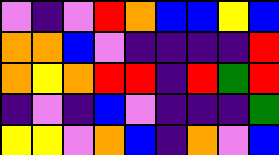[["violet", "indigo", "violet", "red", "orange", "blue", "blue", "yellow", "blue"], ["orange", "orange", "blue", "violet", "indigo", "indigo", "indigo", "indigo", "red"], ["orange", "yellow", "orange", "red", "red", "indigo", "red", "green", "red"], ["indigo", "violet", "indigo", "blue", "violet", "indigo", "indigo", "indigo", "green"], ["yellow", "yellow", "violet", "orange", "blue", "indigo", "orange", "violet", "blue"]]